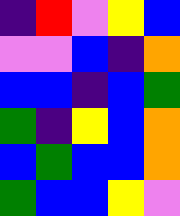[["indigo", "red", "violet", "yellow", "blue"], ["violet", "violet", "blue", "indigo", "orange"], ["blue", "blue", "indigo", "blue", "green"], ["green", "indigo", "yellow", "blue", "orange"], ["blue", "green", "blue", "blue", "orange"], ["green", "blue", "blue", "yellow", "violet"]]